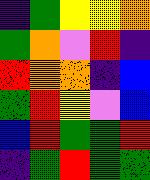[["indigo", "green", "yellow", "yellow", "orange"], ["green", "orange", "violet", "red", "indigo"], ["red", "orange", "orange", "indigo", "blue"], ["green", "red", "yellow", "violet", "blue"], ["blue", "red", "green", "green", "red"], ["indigo", "green", "red", "green", "green"]]